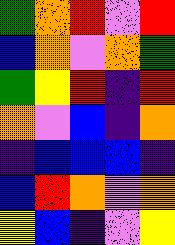[["green", "orange", "red", "violet", "red"], ["blue", "orange", "violet", "orange", "green"], ["green", "yellow", "red", "indigo", "red"], ["orange", "violet", "blue", "indigo", "orange"], ["indigo", "blue", "blue", "blue", "indigo"], ["blue", "red", "orange", "violet", "orange"], ["yellow", "blue", "indigo", "violet", "yellow"]]